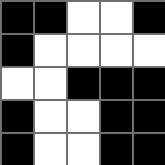[["black", "black", "white", "white", "black"], ["black", "white", "white", "white", "white"], ["white", "white", "black", "black", "black"], ["black", "white", "white", "black", "black"], ["black", "white", "white", "black", "black"]]